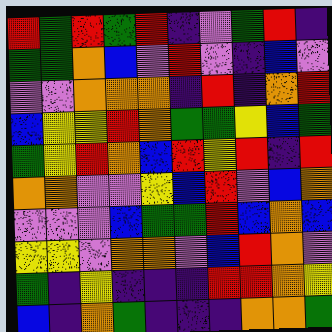[["red", "green", "red", "green", "red", "indigo", "violet", "green", "red", "indigo"], ["green", "green", "orange", "blue", "violet", "red", "violet", "indigo", "blue", "violet"], ["violet", "violet", "orange", "orange", "orange", "indigo", "red", "indigo", "orange", "red"], ["blue", "yellow", "yellow", "red", "orange", "green", "green", "yellow", "blue", "green"], ["green", "yellow", "red", "orange", "blue", "red", "yellow", "red", "indigo", "red"], ["orange", "orange", "violet", "violet", "yellow", "blue", "red", "violet", "blue", "orange"], ["violet", "violet", "violet", "blue", "green", "green", "red", "blue", "orange", "blue"], ["yellow", "yellow", "violet", "orange", "orange", "violet", "blue", "red", "orange", "violet"], ["green", "indigo", "yellow", "indigo", "indigo", "indigo", "red", "red", "orange", "yellow"], ["blue", "indigo", "orange", "green", "indigo", "indigo", "indigo", "orange", "orange", "green"]]